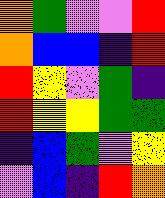[["orange", "green", "violet", "violet", "red"], ["orange", "blue", "blue", "indigo", "red"], ["red", "yellow", "violet", "green", "indigo"], ["red", "yellow", "yellow", "green", "green"], ["indigo", "blue", "green", "violet", "yellow"], ["violet", "blue", "indigo", "red", "orange"]]